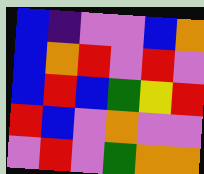[["blue", "indigo", "violet", "violet", "blue", "orange"], ["blue", "orange", "red", "violet", "red", "violet"], ["blue", "red", "blue", "green", "yellow", "red"], ["red", "blue", "violet", "orange", "violet", "violet"], ["violet", "red", "violet", "green", "orange", "orange"]]